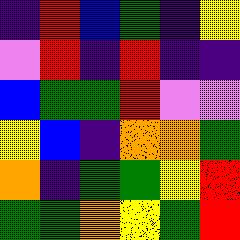[["indigo", "red", "blue", "green", "indigo", "yellow"], ["violet", "red", "indigo", "red", "indigo", "indigo"], ["blue", "green", "green", "red", "violet", "violet"], ["yellow", "blue", "indigo", "orange", "orange", "green"], ["orange", "indigo", "green", "green", "yellow", "red"], ["green", "green", "orange", "yellow", "green", "red"]]